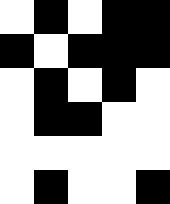[["white", "black", "white", "black", "black"], ["black", "white", "black", "black", "black"], ["white", "black", "white", "black", "white"], ["white", "black", "black", "white", "white"], ["white", "white", "white", "white", "white"], ["white", "black", "white", "white", "black"]]